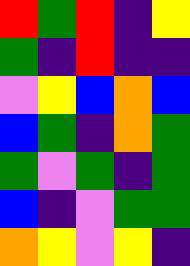[["red", "green", "red", "indigo", "yellow"], ["green", "indigo", "red", "indigo", "indigo"], ["violet", "yellow", "blue", "orange", "blue"], ["blue", "green", "indigo", "orange", "green"], ["green", "violet", "green", "indigo", "green"], ["blue", "indigo", "violet", "green", "green"], ["orange", "yellow", "violet", "yellow", "indigo"]]